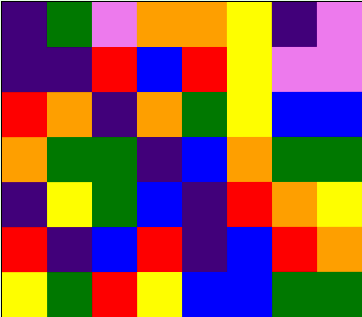[["indigo", "green", "violet", "orange", "orange", "yellow", "indigo", "violet"], ["indigo", "indigo", "red", "blue", "red", "yellow", "violet", "violet"], ["red", "orange", "indigo", "orange", "green", "yellow", "blue", "blue"], ["orange", "green", "green", "indigo", "blue", "orange", "green", "green"], ["indigo", "yellow", "green", "blue", "indigo", "red", "orange", "yellow"], ["red", "indigo", "blue", "red", "indigo", "blue", "red", "orange"], ["yellow", "green", "red", "yellow", "blue", "blue", "green", "green"]]